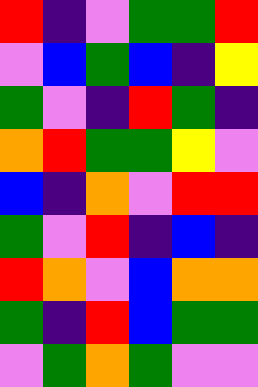[["red", "indigo", "violet", "green", "green", "red"], ["violet", "blue", "green", "blue", "indigo", "yellow"], ["green", "violet", "indigo", "red", "green", "indigo"], ["orange", "red", "green", "green", "yellow", "violet"], ["blue", "indigo", "orange", "violet", "red", "red"], ["green", "violet", "red", "indigo", "blue", "indigo"], ["red", "orange", "violet", "blue", "orange", "orange"], ["green", "indigo", "red", "blue", "green", "green"], ["violet", "green", "orange", "green", "violet", "violet"]]